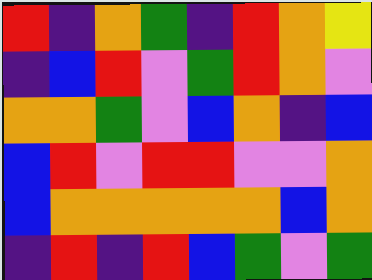[["red", "indigo", "orange", "green", "indigo", "red", "orange", "yellow"], ["indigo", "blue", "red", "violet", "green", "red", "orange", "violet"], ["orange", "orange", "green", "violet", "blue", "orange", "indigo", "blue"], ["blue", "red", "violet", "red", "red", "violet", "violet", "orange"], ["blue", "orange", "orange", "orange", "orange", "orange", "blue", "orange"], ["indigo", "red", "indigo", "red", "blue", "green", "violet", "green"]]